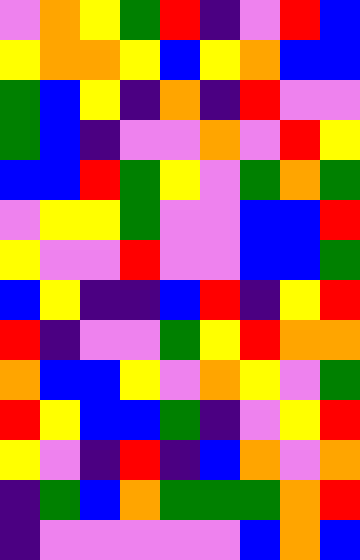[["violet", "orange", "yellow", "green", "red", "indigo", "violet", "red", "blue"], ["yellow", "orange", "orange", "yellow", "blue", "yellow", "orange", "blue", "blue"], ["green", "blue", "yellow", "indigo", "orange", "indigo", "red", "violet", "violet"], ["green", "blue", "indigo", "violet", "violet", "orange", "violet", "red", "yellow"], ["blue", "blue", "red", "green", "yellow", "violet", "green", "orange", "green"], ["violet", "yellow", "yellow", "green", "violet", "violet", "blue", "blue", "red"], ["yellow", "violet", "violet", "red", "violet", "violet", "blue", "blue", "green"], ["blue", "yellow", "indigo", "indigo", "blue", "red", "indigo", "yellow", "red"], ["red", "indigo", "violet", "violet", "green", "yellow", "red", "orange", "orange"], ["orange", "blue", "blue", "yellow", "violet", "orange", "yellow", "violet", "green"], ["red", "yellow", "blue", "blue", "green", "indigo", "violet", "yellow", "red"], ["yellow", "violet", "indigo", "red", "indigo", "blue", "orange", "violet", "orange"], ["indigo", "green", "blue", "orange", "green", "green", "green", "orange", "red"], ["indigo", "violet", "violet", "violet", "violet", "violet", "blue", "orange", "blue"]]